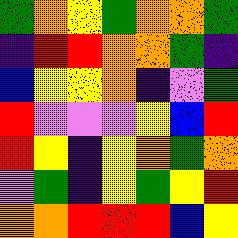[["green", "orange", "yellow", "green", "orange", "orange", "green"], ["indigo", "red", "red", "orange", "orange", "green", "indigo"], ["blue", "yellow", "yellow", "orange", "indigo", "violet", "green"], ["red", "violet", "violet", "violet", "yellow", "blue", "red"], ["red", "yellow", "indigo", "yellow", "orange", "green", "orange"], ["violet", "green", "indigo", "yellow", "green", "yellow", "red"], ["orange", "orange", "red", "red", "red", "blue", "yellow"]]